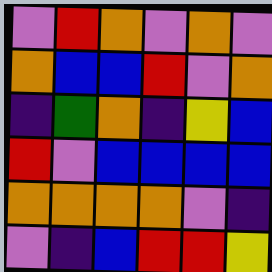[["violet", "red", "orange", "violet", "orange", "violet"], ["orange", "blue", "blue", "red", "violet", "orange"], ["indigo", "green", "orange", "indigo", "yellow", "blue"], ["red", "violet", "blue", "blue", "blue", "blue"], ["orange", "orange", "orange", "orange", "violet", "indigo"], ["violet", "indigo", "blue", "red", "red", "yellow"]]